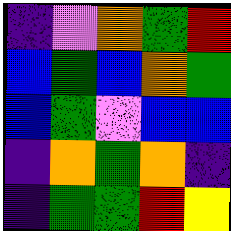[["indigo", "violet", "orange", "green", "red"], ["blue", "green", "blue", "orange", "green"], ["blue", "green", "violet", "blue", "blue"], ["indigo", "orange", "green", "orange", "indigo"], ["indigo", "green", "green", "red", "yellow"]]